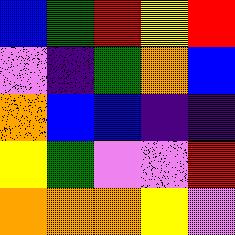[["blue", "green", "red", "yellow", "red"], ["violet", "indigo", "green", "orange", "blue"], ["orange", "blue", "blue", "indigo", "indigo"], ["yellow", "green", "violet", "violet", "red"], ["orange", "orange", "orange", "yellow", "violet"]]